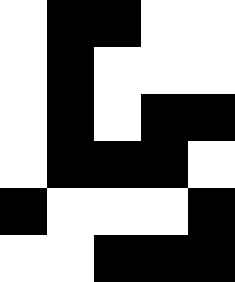[["white", "black", "black", "white", "white"], ["white", "black", "white", "white", "white"], ["white", "black", "white", "black", "black"], ["white", "black", "black", "black", "white"], ["black", "white", "white", "white", "black"], ["white", "white", "black", "black", "black"]]